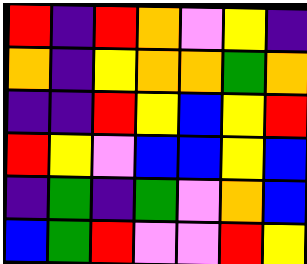[["red", "indigo", "red", "orange", "violet", "yellow", "indigo"], ["orange", "indigo", "yellow", "orange", "orange", "green", "orange"], ["indigo", "indigo", "red", "yellow", "blue", "yellow", "red"], ["red", "yellow", "violet", "blue", "blue", "yellow", "blue"], ["indigo", "green", "indigo", "green", "violet", "orange", "blue"], ["blue", "green", "red", "violet", "violet", "red", "yellow"]]